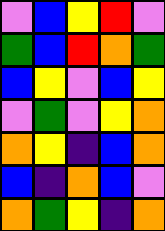[["violet", "blue", "yellow", "red", "violet"], ["green", "blue", "red", "orange", "green"], ["blue", "yellow", "violet", "blue", "yellow"], ["violet", "green", "violet", "yellow", "orange"], ["orange", "yellow", "indigo", "blue", "orange"], ["blue", "indigo", "orange", "blue", "violet"], ["orange", "green", "yellow", "indigo", "orange"]]